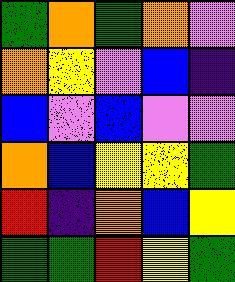[["green", "orange", "green", "orange", "violet"], ["orange", "yellow", "violet", "blue", "indigo"], ["blue", "violet", "blue", "violet", "violet"], ["orange", "blue", "yellow", "yellow", "green"], ["red", "indigo", "orange", "blue", "yellow"], ["green", "green", "red", "yellow", "green"]]